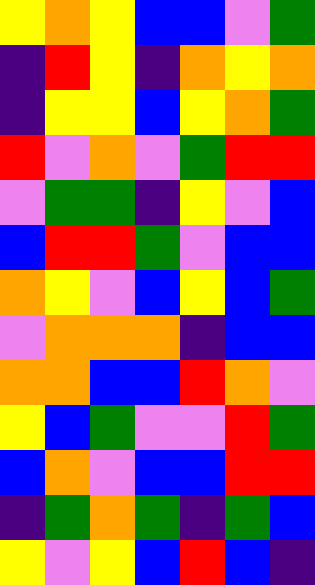[["yellow", "orange", "yellow", "blue", "blue", "violet", "green"], ["indigo", "red", "yellow", "indigo", "orange", "yellow", "orange"], ["indigo", "yellow", "yellow", "blue", "yellow", "orange", "green"], ["red", "violet", "orange", "violet", "green", "red", "red"], ["violet", "green", "green", "indigo", "yellow", "violet", "blue"], ["blue", "red", "red", "green", "violet", "blue", "blue"], ["orange", "yellow", "violet", "blue", "yellow", "blue", "green"], ["violet", "orange", "orange", "orange", "indigo", "blue", "blue"], ["orange", "orange", "blue", "blue", "red", "orange", "violet"], ["yellow", "blue", "green", "violet", "violet", "red", "green"], ["blue", "orange", "violet", "blue", "blue", "red", "red"], ["indigo", "green", "orange", "green", "indigo", "green", "blue"], ["yellow", "violet", "yellow", "blue", "red", "blue", "indigo"]]